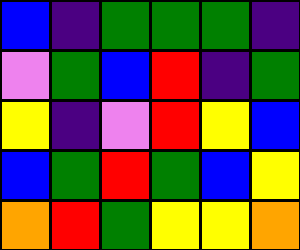[["blue", "indigo", "green", "green", "green", "indigo"], ["violet", "green", "blue", "red", "indigo", "green"], ["yellow", "indigo", "violet", "red", "yellow", "blue"], ["blue", "green", "red", "green", "blue", "yellow"], ["orange", "red", "green", "yellow", "yellow", "orange"]]